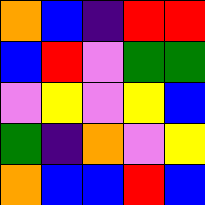[["orange", "blue", "indigo", "red", "red"], ["blue", "red", "violet", "green", "green"], ["violet", "yellow", "violet", "yellow", "blue"], ["green", "indigo", "orange", "violet", "yellow"], ["orange", "blue", "blue", "red", "blue"]]